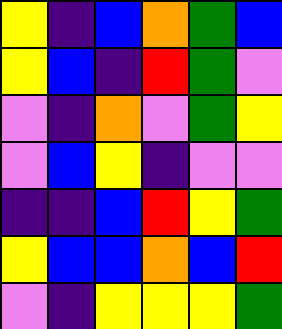[["yellow", "indigo", "blue", "orange", "green", "blue"], ["yellow", "blue", "indigo", "red", "green", "violet"], ["violet", "indigo", "orange", "violet", "green", "yellow"], ["violet", "blue", "yellow", "indigo", "violet", "violet"], ["indigo", "indigo", "blue", "red", "yellow", "green"], ["yellow", "blue", "blue", "orange", "blue", "red"], ["violet", "indigo", "yellow", "yellow", "yellow", "green"]]